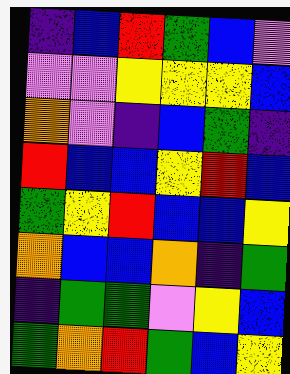[["indigo", "blue", "red", "green", "blue", "violet"], ["violet", "violet", "yellow", "yellow", "yellow", "blue"], ["orange", "violet", "indigo", "blue", "green", "indigo"], ["red", "blue", "blue", "yellow", "red", "blue"], ["green", "yellow", "red", "blue", "blue", "yellow"], ["orange", "blue", "blue", "orange", "indigo", "green"], ["indigo", "green", "green", "violet", "yellow", "blue"], ["green", "orange", "red", "green", "blue", "yellow"]]